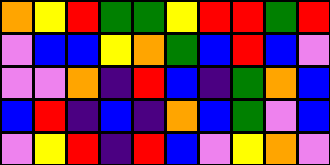[["orange", "yellow", "red", "green", "green", "yellow", "red", "red", "green", "red"], ["violet", "blue", "blue", "yellow", "orange", "green", "blue", "red", "blue", "violet"], ["violet", "violet", "orange", "indigo", "red", "blue", "indigo", "green", "orange", "blue"], ["blue", "red", "indigo", "blue", "indigo", "orange", "blue", "green", "violet", "blue"], ["violet", "yellow", "red", "indigo", "red", "blue", "violet", "yellow", "orange", "violet"]]